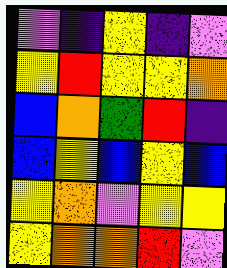[["violet", "indigo", "yellow", "indigo", "violet"], ["yellow", "red", "yellow", "yellow", "orange"], ["blue", "orange", "green", "red", "indigo"], ["blue", "yellow", "blue", "yellow", "blue"], ["yellow", "orange", "violet", "yellow", "yellow"], ["yellow", "orange", "orange", "red", "violet"]]